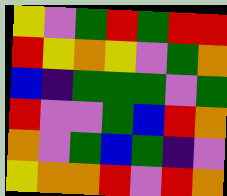[["yellow", "violet", "green", "red", "green", "red", "red"], ["red", "yellow", "orange", "yellow", "violet", "green", "orange"], ["blue", "indigo", "green", "green", "green", "violet", "green"], ["red", "violet", "violet", "green", "blue", "red", "orange"], ["orange", "violet", "green", "blue", "green", "indigo", "violet"], ["yellow", "orange", "orange", "red", "violet", "red", "orange"]]